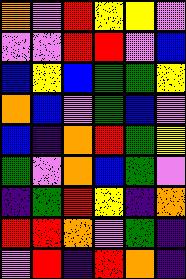[["orange", "violet", "red", "yellow", "yellow", "violet"], ["violet", "violet", "red", "red", "violet", "blue"], ["blue", "yellow", "blue", "green", "green", "yellow"], ["orange", "blue", "violet", "green", "blue", "violet"], ["blue", "indigo", "orange", "red", "green", "yellow"], ["green", "violet", "orange", "blue", "green", "violet"], ["indigo", "green", "red", "yellow", "indigo", "orange"], ["red", "red", "orange", "violet", "green", "indigo"], ["violet", "red", "indigo", "red", "orange", "indigo"]]